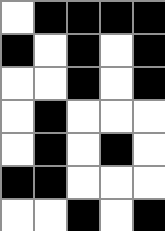[["white", "black", "black", "black", "black"], ["black", "white", "black", "white", "black"], ["white", "white", "black", "white", "black"], ["white", "black", "white", "white", "white"], ["white", "black", "white", "black", "white"], ["black", "black", "white", "white", "white"], ["white", "white", "black", "white", "black"]]